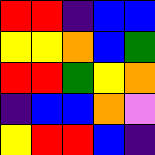[["red", "red", "indigo", "blue", "blue"], ["yellow", "yellow", "orange", "blue", "green"], ["red", "red", "green", "yellow", "orange"], ["indigo", "blue", "blue", "orange", "violet"], ["yellow", "red", "red", "blue", "indigo"]]